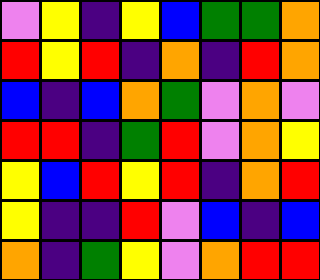[["violet", "yellow", "indigo", "yellow", "blue", "green", "green", "orange"], ["red", "yellow", "red", "indigo", "orange", "indigo", "red", "orange"], ["blue", "indigo", "blue", "orange", "green", "violet", "orange", "violet"], ["red", "red", "indigo", "green", "red", "violet", "orange", "yellow"], ["yellow", "blue", "red", "yellow", "red", "indigo", "orange", "red"], ["yellow", "indigo", "indigo", "red", "violet", "blue", "indigo", "blue"], ["orange", "indigo", "green", "yellow", "violet", "orange", "red", "red"]]